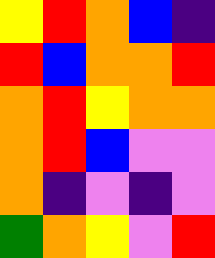[["yellow", "red", "orange", "blue", "indigo"], ["red", "blue", "orange", "orange", "red"], ["orange", "red", "yellow", "orange", "orange"], ["orange", "red", "blue", "violet", "violet"], ["orange", "indigo", "violet", "indigo", "violet"], ["green", "orange", "yellow", "violet", "red"]]